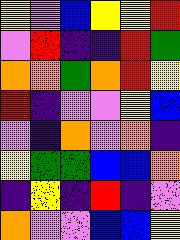[["yellow", "violet", "blue", "yellow", "yellow", "red"], ["violet", "red", "indigo", "indigo", "red", "green"], ["orange", "orange", "green", "orange", "red", "yellow"], ["red", "indigo", "violet", "violet", "yellow", "blue"], ["violet", "indigo", "orange", "violet", "orange", "indigo"], ["yellow", "green", "green", "blue", "blue", "orange"], ["indigo", "yellow", "indigo", "red", "indigo", "violet"], ["orange", "violet", "violet", "blue", "blue", "yellow"]]